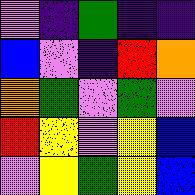[["violet", "indigo", "green", "indigo", "indigo"], ["blue", "violet", "indigo", "red", "orange"], ["orange", "green", "violet", "green", "violet"], ["red", "yellow", "violet", "yellow", "blue"], ["violet", "yellow", "green", "yellow", "blue"]]